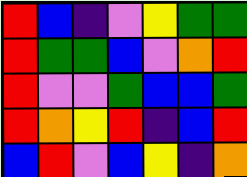[["red", "blue", "indigo", "violet", "yellow", "green", "green"], ["red", "green", "green", "blue", "violet", "orange", "red"], ["red", "violet", "violet", "green", "blue", "blue", "green"], ["red", "orange", "yellow", "red", "indigo", "blue", "red"], ["blue", "red", "violet", "blue", "yellow", "indigo", "orange"]]